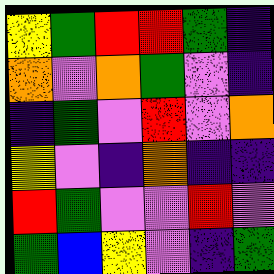[["yellow", "green", "red", "red", "green", "indigo"], ["orange", "violet", "orange", "green", "violet", "indigo"], ["indigo", "green", "violet", "red", "violet", "orange"], ["yellow", "violet", "indigo", "orange", "indigo", "indigo"], ["red", "green", "violet", "violet", "red", "violet"], ["green", "blue", "yellow", "violet", "indigo", "green"]]